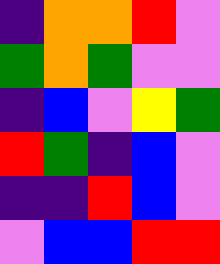[["indigo", "orange", "orange", "red", "violet"], ["green", "orange", "green", "violet", "violet"], ["indigo", "blue", "violet", "yellow", "green"], ["red", "green", "indigo", "blue", "violet"], ["indigo", "indigo", "red", "blue", "violet"], ["violet", "blue", "blue", "red", "red"]]